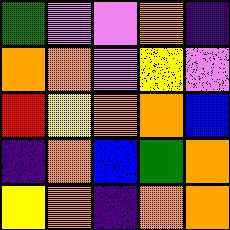[["green", "violet", "violet", "orange", "indigo"], ["orange", "orange", "violet", "yellow", "violet"], ["red", "yellow", "orange", "orange", "blue"], ["indigo", "orange", "blue", "green", "orange"], ["yellow", "orange", "indigo", "orange", "orange"]]